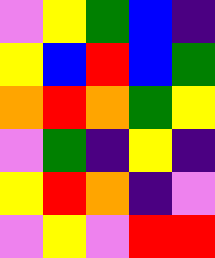[["violet", "yellow", "green", "blue", "indigo"], ["yellow", "blue", "red", "blue", "green"], ["orange", "red", "orange", "green", "yellow"], ["violet", "green", "indigo", "yellow", "indigo"], ["yellow", "red", "orange", "indigo", "violet"], ["violet", "yellow", "violet", "red", "red"]]